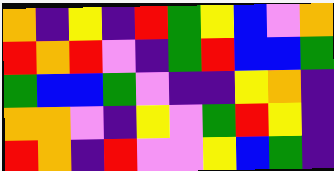[["orange", "indigo", "yellow", "indigo", "red", "green", "yellow", "blue", "violet", "orange"], ["red", "orange", "red", "violet", "indigo", "green", "red", "blue", "blue", "green"], ["green", "blue", "blue", "green", "violet", "indigo", "indigo", "yellow", "orange", "indigo"], ["orange", "orange", "violet", "indigo", "yellow", "violet", "green", "red", "yellow", "indigo"], ["red", "orange", "indigo", "red", "violet", "violet", "yellow", "blue", "green", "indigo"]]